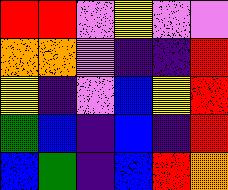[["red", "red", "violet", "yellow", "violet", "violet"], ["orange", "orange", "violet", "indigo", "indigo", "red"], ["yellow", "indigo", "violet", "blue", "yellow", "red"], ["green", "blue", "indigo", "blue", "indigo", "red"], ["blue", "green", "indigo", "blue", "red", "orange"]]